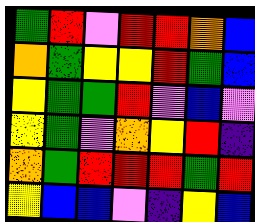[["green", "red", "violet", "red", "red", "orange", "blue"], ["orange", "green", "yellow", "yellow", "red", "green", "blue"], ["yellow", "green", "green", "red", "violet", "blue", "violet"], ["yellow", "green", "violet", "orange", "yellow", "red", "indigo"], ["orange", "green", "red", "red", "red", "green", "red"], ["yellow", "blue", "blue", "violet", "indigo", "yellow", "blue"]]